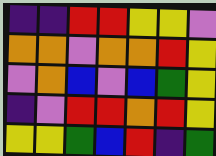[["indigo", "indigo", "red", "red", "yellow", "yellow", "violet"], ["orange", "orange", "violet", "orange", "orange", "red", "yellow"], ["violet", "orange", "blue", "violet", "blue", "green", "yellow"], ["indigo", "violet", "red", "red", "orange", "red", "yellow"], ["yellow", "yellow", "green", "blue", "red", "indigo", "green"]]